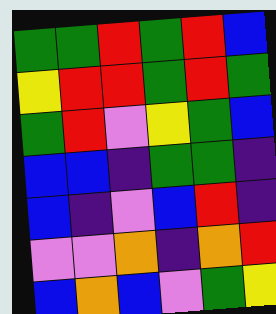[["green", "green", "red", "green", "red", "blue"], ["yellow", "red", "red", "green", "red", "green"], ["green", "red", "violet", "yellow", "green", "blue"], ["blue", "blue", "indigo", "green", "green", "indigo"], ["blue", "indigo", "violet", "blue", "red", "indigo"], ["violet", "violet", "orange", "indigo", "orange", "red"], ["blue", "orange", "blue", "violet", "green", "yellow"]]